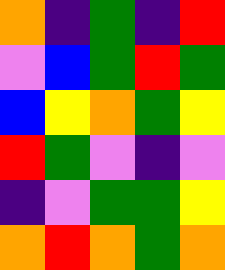[["orange", "indigo", "green", "indigo", "red"], ["violet", "blue", "green", "red", "green"], ["blue", "yellow", "orange", "green", "yellow"], ["red", "green", "violet", "indigo", "violet"], ["indigo", "violet", "green", "green", "yellow"], ["orange", "red", "orange", "green", "orange"]]